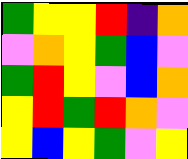[["green", "yellow", "yellow", "red", "indigo", "orange"], ["violet", "orange", "yellow", "green", "blue", "violet"], ["green", "red", "yellow", "violet", "blue", "orange"], ["yellow", "red", "green", "red", "orange", "violet"], ["yellow", "blue", "yellow", "green", "violet", "yellow"]]